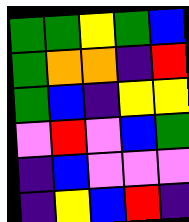[["green", "green", "yellow", "green", "blue"], ["green", "orange", "orange", "indigo", "red"], ["green", "blue", "indigo", "yellow", "yellow"], ["violet", "red", "violet", "blue", "green"], ["indigo", "blue", "violet", "violet", "violet"], ["indigo", "yellow", "blue", "red", "indigo"]]